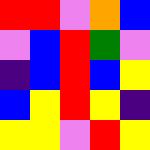[["red", "red", "violet", "orange", "blue"], ["violet", "blue", "red", "green", "violet"], ["indigo", "blue", "red", "blue", "yellow"], ["blue", "yellow", "red", "yellow", "indigo"], ["yellow", "yellow", "violet", "red", "yellow"]]